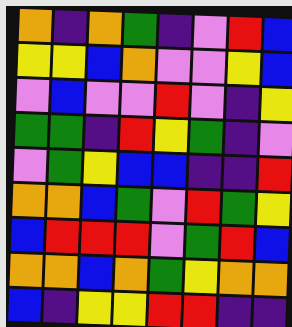[["orange", "indigo", "orange", "green", "indigo", "violet", "red", "blue"], ["yellow", "yellow", "blue", "orange", "violet", "violet", "yellow", "blue"], ["violet", "blue", "violet", "violet", "red", "violet", "indigo", "yellow"], ["green", "green", "indigo", "red", "yellow", "green", "indigo", "violet"], ["violet", "green", "yellow", "blue", "blue", "indigo", "indigo", "red"], ["orange", "orange", "blue", "green", "violet", "red", "green", "yellow"], ["blue", "red", "red", "red", "violet", "green", "red", "blue"], ["orange", "orange", "blue", "orange", "green", "yellow", "orange", "orange"], ["blue", "indigo", "yellow", "yellow", "red", "red", "indigo", "indigo"]]